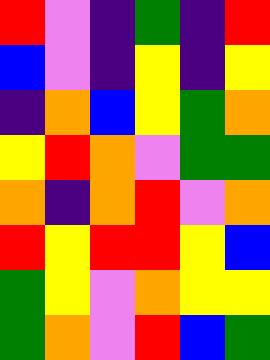[["red", "violet", "indigo", "green", "indigo", "red"], ["blue", "violet", "indigo", "yellow", "indigo", "yellow"], ["indigo", "orange", "blue", "yellow", "green", "orange"], ["yellow", "red", "orange", "violet", "green", "green"], ["orange", "indigo", "orange", "red", "violet", "orange"], ["red", "yellow", "red", "red", "yellow", "blue"], ["green", "yellow", "violet", "orange", "yellow", "yellow"], ["green", "orange", "violet", "red", "blue", "green"]]